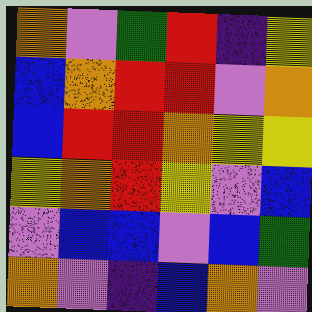[["orange", "violet", "green", "red", "indigo", "yellow"], ["blue", "orange", "red", "red", "violet", "orange"], ["blue", "red", "red", "orange", "yellow", "yellow"], ["yellow", "orange", "red", "yellow", "violet", "blue"], ["violet", "blue", "blue", "violet", "blue", "green"], ["orange", "violet", "indigo", "blue", "orange", "violet"]]